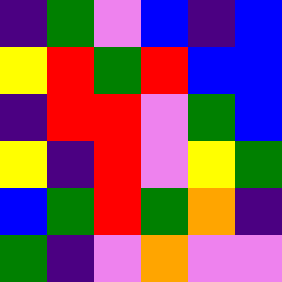[["indigo", "green", "violet", "blue", "indigo", "blue"], ["yellow", "red", "green", "red", "blue", "blue"], ["indigo", "red", "red", "violet", "green", "blue"], ["yellow", "indigo", "red", "violet", "yellow", "green"], ["blue", "green", "red", "green", "orange", "indigo"], ["green", "indigo", "violet", "orange", "violet", "violet"]]